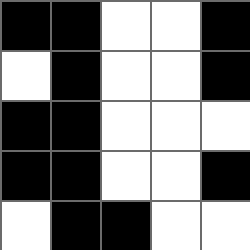[["black", "black", "white", "white", "black"], ["white", "black", "white", "white", "black"], ["black", "black", "white", "white", "white"], ["black", "black", "white", "white", "black"], ["white", "black", "black", "white", "white"]]